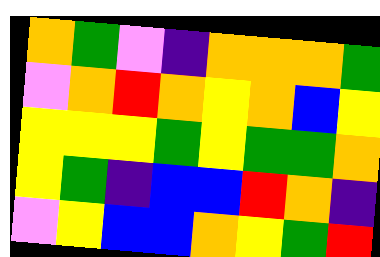[["orange", "green", "violet", "indigo", "orange", "orange", "orange", "green"], ["violet", "orange", "red", "orange", "yellow", "orange", "blue", "yellow"], ["yellow", "yellow", "yellow", "green", "yellow", "green", "green", "orange"], ["yellow", "green", "indigo", "blue", "blue", "red", "orange", "indigo"], ["violet", "yellow", "blue", "blue", "orange", "yellow", "green", "red"]]